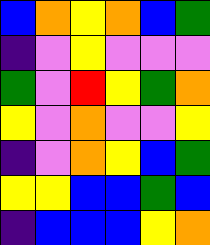[["blue", "orange", "yellow", "orange", "blue", "green"], ["indigo", "violet", "yellow", "violet", "violet", "violet"], ["green", "violet", "red", "yellow", "green", "orange"], ["yellow", "violet", "orange", "violet", "violet", "yellow"], ["indigo", "violet", "orange", "yellow", "blue", "green"], ["yellow", "yellow", "blue", "blue", "green", "blue"], ["indigo", "blue", "blue", "blue", "yellow", "orange"]]